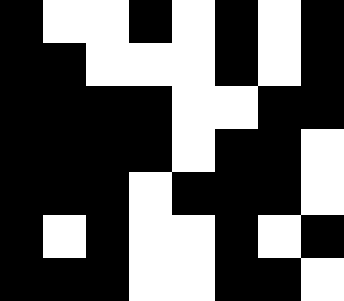[["black", "white", "white", "black", "white", "black", "white", "black"], ["black", "black", "white", "white", "white", "black", "white", "black"], ["black", "black", "black", "black", "white", "white", "black", "black"], ["black", "black", "black", "black", "white", "black", "black", "white"], ["black", "black", "black", "white", "black", "black", "black", "white"], ["black", "white", "black", "white", "white", "black", "white", "black"], ["black", "black", "black", "white", "white", "black", "black", "white"]]